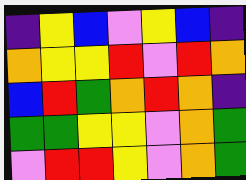[["indigo", "yellow", "blue", "violet", "yellow", "blue", "indigo"], ["orange", "yellow", "yellow", "red", "violet", "red", "orange"], ["blue", "red", "green", "orange", "red", "orange", "indigo"], ["green", "green", "yellow", "yellow", "violet", "orange", "green"], ["violet", "red", "red", "yellow", "violet", "orange", "green"]]